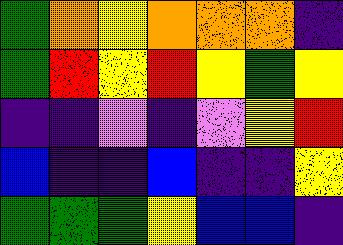[["green", "orange", "yellow", "orange", "orange", "orange", "indigo"], ["green", "red", "yellow", "red", "yellow", "green", "yellow"], ["indigo", "indigo", "violet", "indigo", "violet", "yellow", "red"], ["blue", "indigo", "indigo", "blue", "indigo", "indigo", "yellow"], ["green", "green", "green", "yellow", "blue", "blue", "indigo"]]